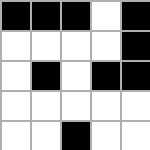[["black", "black", "black", "white", "black"], ["white", "white", "white", "white", "black"], ["white", "black", "white", "black", "black"], ["white", "white", "white", "white", "white"], ["white", "white", "black", "white", "white"]]